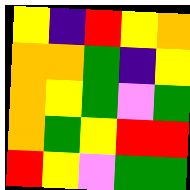[["yellow", "indigo", "red", "yellow", "orange"], ["orange", "orange", "green", "indigo", "yellow"], ["orange", "yellow", "green", "violet", "green"], ["orange", "green", "yellow", "red", "red"], ["red", "yellow", "violet", "green", "green"]]